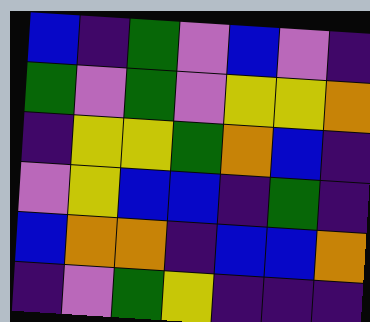[["blue", "indigo", "green", "violet", "blue", "violet", "indigo"], ["green", "violet", "green", "violet", "yellow", "yellow", "orange"], ["indigo", "yellow", "yellow", "green", "orange", "blue", "indigo"], ["violet", "yellow", "blue", "blue", "indigo", "green", "indigo"], ["blue", "orange", "orange", "indigo", "blue", "blue", "orange"], ["indigo", "violet", "green", "yellow", "indigo", "indigo", "indigo"]]